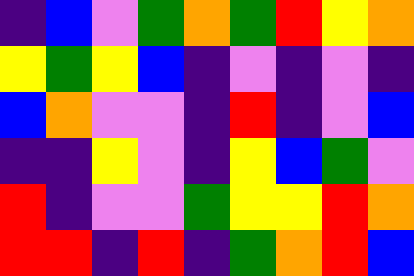[["indigo", "blue", "violet", "green", "orange", "green", "red", "yellow", "orange"], ["yellow", "green", "yellow", "blue", "indigo", "violet", "indigo", "violet", "indigo"], ["blue", "orange", "violet", "violet", "indigo", "red", "indigo", "violet", "blue"], ["indigo", "indigo", "yellow", "violet", "indigo", "yellow", "blue", "green", "violet"], ["red", "indigo", "violet", "violet", "green", "yellow", "yellow", "red", "orange"], ["red", "red", "indigo", "red", "indigo", "green", "orange", "red", "blue"]]